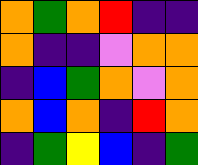[["orange", "green", "orange", "red", "indigo", "indigo"], ["orange", "indigo", "indigo", "violet", "orange", "orange"], ["indigo", "blue", "green", "orange", "violet", "orange"], ["orange", "blue", "orange", "indigo", "red", "orange"], ["indigo", "green", "yellow", "blue", "indigo", "green"]]